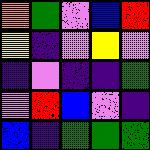[["orange", "green", "violet", "blue", "red"], ["yellow", "indigo", "violet", "yellow", "violet"], ["indigo", "violet", "indigo", "indigo", "green"], ["violet", "red", "blue", "violet", "indigo"], ["blue", "indigo", "green", "green", "green"]]